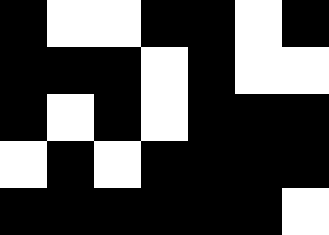[["black", "white", "white", "black", "black", "white", "black"], ["black", "black", "black", "white", "black", "white", "white"], ["black", "white", "black", "white", "black", "black", "black"], ["white", "black", "white", "black", "black", "black", "black"], ["black", "black", "black", "black", "black", "black", "white"]]